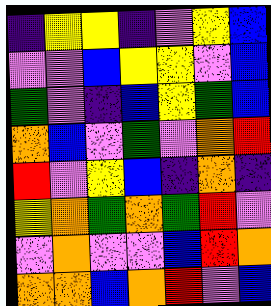[["indigo", "yellow", "yellow", "indigo", "violet", "yellow", "blue"], ["violet", "violet", "blue", "yellow", "yellow", "violet", "blue"], ["green", "violet", "indigo", "blue", "yellow", "green", "blue"], ["orange", "blue", "violet", "green", "violet", "orange", "red"], ["red", "violet", "yellow", "blue", "indigo", "orange", "indigo"], ["yellow", "orange", "green", "orange", "green", "red", "violet"], ["violet", "orange", "violet", "violet", "blue", "red", "orange"], ["orange", "orange", "blue", "orange", "red", "violet", "blue"]]